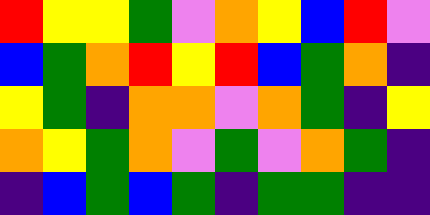[["red", "yellow", "yellow", "green", "violet", "orange", "yellow", "blue", "red", "violet"], ["blue", "green", "orange", "red", "yellow", "red", "blue", "green", "orange", "indigo"], ["yellow", "green", "indigo", "orange", "orange", "violet", "orange", "green", "indigo", "yellow"], ["orange", "yellow", "green", "orange", "violet", "green", "violet", "orange", "green", "indigo"], ["indigo", "blue", "green", "blue", "green", "indigo", "green", "green", "indigo", "indigo"]]